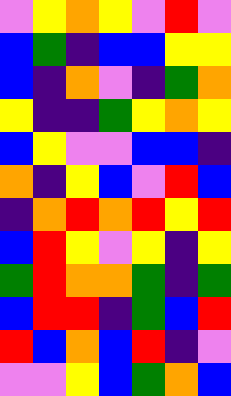[["violet", "yellow", "orange", "yellow", "violet", "red", "violet"], ["blue", "green", "indigo", "blue", "blue", "yellow", "yellow"], ["blue", "indigo", "orange", "violet", "indigo", "green", "orange"], ["yellow", "indigo", "indigo", "green", "yellow", "orange", "yellow"], ["blue", "yellow", "violet", "violet", "blue", "blue", "indigo"], ["orange", "indigo", "yellow", "blue", "violet", "red", "blue"], ["indigo", "orange", "red", "orange", "red", "yellow", "red"], ["blue", "red", "yellow", "violet", "yellow", "indigo", "yellow"], ["green", "red", "orange", "orange", "green", "indigo", "green"], ["blue", "red", "red", "indigo", "green", "blue", "red"], ["red", "blue", "orange", "blue", "red", "indigo", "violet"], ["violet", "violet", "yellow", "blue", "green", "orange", "blue"]]